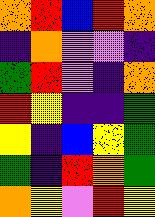[["orange", "red", "blue", "red", "orange"], ["indigo", "orange", "violet", "violet", "indigo"], ["green", "red", "violet", "indigo", "orange"], ["red", "yellow", "indigo", "indigo", "green"], ["yellow", "indigo", "blue", "yellow", "green"], ["green", "indigo", "red", "orange", "green"], ["orange", "yellow", "violet", "red", "yellow"]]